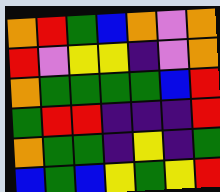[["orange", "red", "green", "blue", "orange", "violet", "orange"], ["red", "violet", "yellow", "yellow", "indigo", "violet", "orange"], ["orange", "green", "green", "green", "green", "blue", "red"], ["green", "red", "red", "indigo", "indigo", "indigo", "red"], ["orange", "green", "green", "indigo", "yellow", "indigo", "green"], ["blue", "green", "blue", "yellow", "green", "yellow", "red"]]